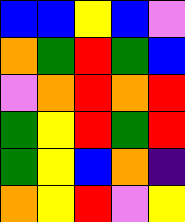[["blue", "blue", "yellow", "blue", "violet"], ["orange", "green", "red", "green", "blue"], ["violet", "orange", "red", "orange", "red"], ["green", "yellow", "red", "green", "red"], ["green", "yellow", "blue", "orange", "indigo"], ["orange", "yellow", "red", "violet", "yellow"]]